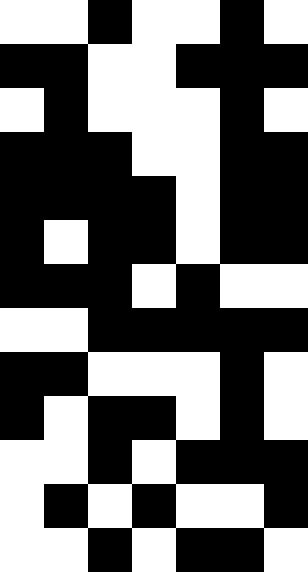[["white", "white", "black", "white", "white", "black", "white"], ["black", "black", "white", "white", "black", "black", "black"], ["white", "black", "white", "white", "white", "black", "white"], ["black", "black", "black", "white", "white", "black", "black"], ["black", "black", "black", "black", "white", "black", "black"], ["black", "white", "black", "black", "white", "black", "black"], ["black", "black", "black", "white", "black", "white", "white"], ["white", "white", "black", "black", "black", "black", "black"], ["black", "black", "white", "white", "white", "black", "white"], ["black", "white", "black", "black", "white", "black", "white"], ["white", "white", "black", "white", "black", "black", "black"], ["white", "black", "white", "black", "white", "white", "black"], ["white", "white", "black", "white", "black", "black", "white"]]